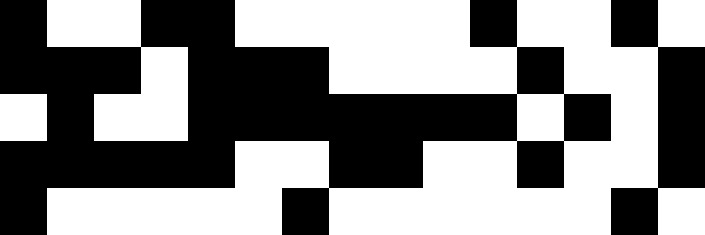[["black", "white", "white", "black", "black", "white", "white", "white", "white", "white", "black", "white", "white", "black", "white"], ["black", "black", "black", "white", "black", "black", "black", "white", "white", "white", "white", "black", "white", "white", "black"], ["white", "black", "white", "white", "black", "black", "black", "black", "black", "black", "black", "white", "black", "white", "black"], ["black", "black", "black", "black", "black", "white", "white", "black", "black", "white", "white", "black", "white", "white", "black"], ["black", "white", "white", "white", "white", "white", "black", "white", "white", "white", "white", "white", "white", "black", "white"]]